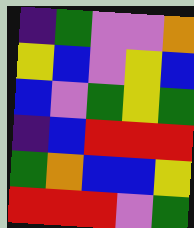[["indigo", "green", "violet", "violet", "orange"], ["yellow", "blue", "violet", "yellow", "blue"], ["blue", "violet", "green", "yellow", "green"], ["indigo", "blue", "red", "red", "red"], ["green", "orange", "blue", "blue", "yellow"], ["red", "red", "red", "violet", "green"]]